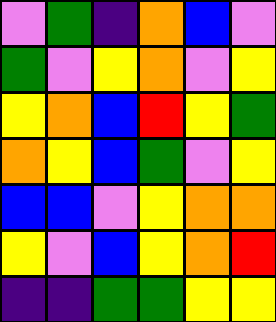[["violet", "green", "indigo", "orange", "blue", "violet"], ["green", "violet", "yellow", "orange", "violet", "yellow"], ["yellow", "orange", "blue", "red", "yellow", "green"], ["orange", "yellow", "blue", "green", "violet", "yellow"], ["blue", "blue", "violet", "yellow", "orange", "orange"], ["yellow", "violet", "blue", "yellow", "orange", "red"], ["indigo", "indigo", "green", "green", "yellow", "yellow"]]